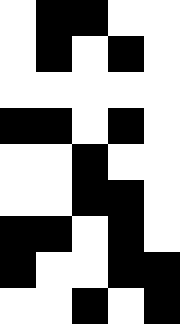[["white", "black", "black", "white", "white"], ["white", "black", "white", "black", "white"], ["white", "white", "white", "white", "white"], ["black", "black", "white", "black", "white"], ["white", "white", "black", "white", "white"], ["white", "white", "black", "black", "white"], ["black", "black", "white", "black", "white"], ["black", "white", "white", "black", "black"], ["white", "white", "black", "white", "black"]]